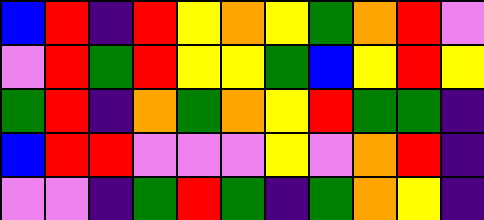[["blue", "red", "indigo", "red", "yellow", "orange", "yellow", "green", "orange", "red", "violet"], ["violet", "red", "green", "red", "yellow", "yellow", "green", "blue", "yellow", "red", "yellow"], ["green", "red", "indigo", "orange", "green", "orange", "yellow", "red", "green", "green", "indigo"], ["blue", "red", "red", "violet", "violet", "violet", "yellow", "violet", "orange", "red", "indigo"], ["violet", "violet", "indigo", "green", "red", "green", "indigo", "green", "orange", "yellow", "indigo"]]